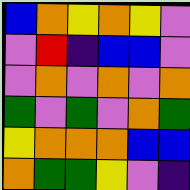[["blue", "orange", "yellow", "orange", "yellow", "violet"], ["violet", "red", "indigo", "blue", "blue", "violet"], ["violet", "orange", "violet", "orange", "violet", "orange"], ["green", "violet", "green", "violet", "orange", "green"], ["yellow", "orange", "orange", "orange", "blue", "blue"], ["orange", "green", "green", "yellow", "violet", "indigo"]]